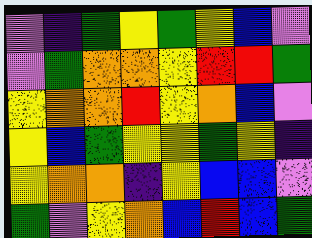[["violet", "indigo", "green", "yellow", "green", "yellow", "blue", "violet"], ["violet", "green", "orange", "orange", "yellow", "red", "red", "green"], ["yellow", "orange", "orange", "red", "yellow", "orange", "blue", "violet"], ["yellow", "blue", "green", "yellow", "yellow", "green", "yellow", "indigo"], ["yellow", "orange", "orange", "indigo", "yellow", "blue", "blue", "violet"], ["green", "violet", "yellow", "orange", "blue", "red", "blue", "green"]]